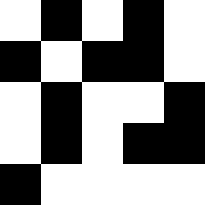[["white", "black", "white", "black", "white"], ["black", "white", "black", "black", "white"], ["white", "black", "white", "white", "black"], ["white", "black", "white", "black", "black"], ["black", "white", "white", "white", "white"]]